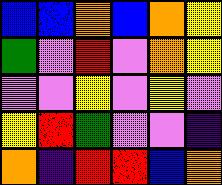[["blue", "blue", "orange", "blue", "orange", "yellow"], ["green", "violet", "red", "violet", "orange", "yellow"], ["violet", "violet", "yellow", "violet", "yellow", "violet"], ["yellow", "red", "green", "violet", "violet", "indigo"], ["orange", "indigo", "red", "red", "blue", "orange"]]